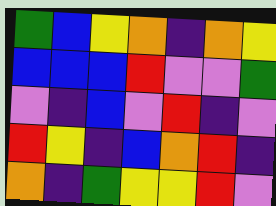[["green", "blue", "yellow", "orange", "indigo", "orange", "yellow"], ["blue", "blue", "blue", "red", "violet", "violet", "green"], ["violet", "indigo", "blue", "violet", "red", "indigo", "violet"], ["red", "yellow", "indigo", "blue", "orange", "red", "indigo"], ["orange", "indigo", "green", "yellow", "yellow", "red", "violet"]]